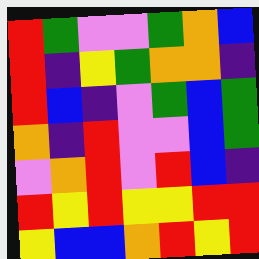[["red", "green", "violet", "violet", "green", "orange", "blue"], ["red", "indigo", "yellow", "green", "orange", "orange", "indigo"], ["red", "blue", "indigo", "violet", "green", "blue", "green"], ["orange", "indigo", "red", "violet", "violet", "blue", "green"], ["violet", "orange", "red", "violet", "red", "blue", "indigo"], ["red", "yellow", "red", "yellow", "yellow", "red", "red"], ["yellow", "blue", "blue", "orange", "red", "yellow", "red"]]